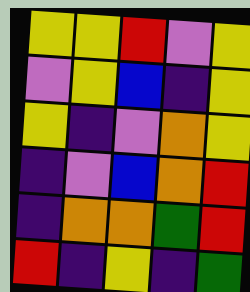[["yellow", "yellow", "red", "violet", "yellow"], ["violet", "yellow", "blue", "indigo", "yellow"], ["yellow", "indigo", "violet", "orange", "yellow"], ["indigo", "violet", "blue", "orange", "red"], ["indigo", "orange", "orange", "green", "red"], ["red", "indigo", "yellow", "indigo", "green"]]